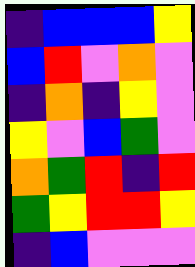[["indigo", "blue", "blue", "blue", "yellow"], ["blue", "red", "violet", "orange", "violet"], ["indigo", "orange", "indigo", "yellow", "violet"], ["yellow", "violet", "blue", "green", "violet"], ["orange", "green", "red", "indigo", "red"], ["green", "yellow", "red", "red", "yellow"], ["indigo", "blue", "violet", "violet", "violet"]]